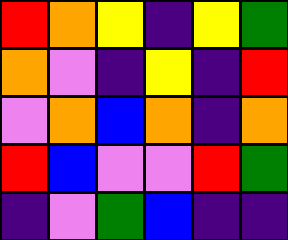[["red", "orange", "yellow", "indigo", "yellow", "green"], ["orange", "violet", "indigo", "yellow", "indigo", "red"], ["violet", "orange", "blue", "orange", "indigo", "orange"], ["red", "blue", "violet", "violet", "red", "green"], ["indigo", "violet", "green", "blue", "indigo", "indigo"]]